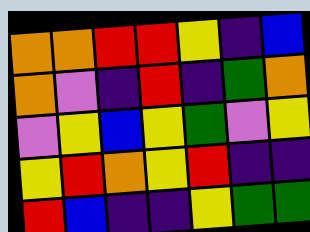[["orange", "orange", "red", "red", "yellow", "indigo", "blue"], ["orange", "violet", "indigo", "red", "indigo", "green", "orange"], ["violet", "yellow", "blue", "yellow", "green", "violet", "yellow"], ["yellow", "red", "orange", "yellow", "red", "indigo", "indigo"], ["red", "blue", "indigo", "indigo", "yellow", "green", "green"]]